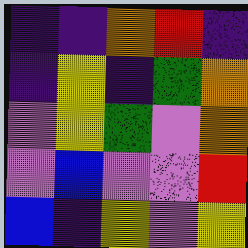[["indigo", "indigo", "orange", "red", "indigo"], ["indigo", "yellow", "indigo", "green", "orange"], ["violet", "yellow", "green", "violet", "orange"], ["violet", "blue", "violet", "violet", "red"], ["blue", "indigo", "yellow", "violet", "yellow"]]